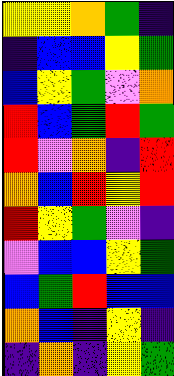[["yellow", "yellow", "orange", "green", "indigo"], ["indigo", "blue", "blue", "yellow", "green"], ["blue", "yellow", "green", "violet", "orange"], ["red", "blue", "green", "red", "green"], ["red", "violet", "orange", "indigo", "red"], ["orange", "blue", "red", "yellow", "red"], ["red", "yellow", "green", "violet", "indigo"], ["violet", "blue", "blue", "yellow", "green"], ["blue", "green", "red", "blue", "blue"], ["orange", "blue", "indigo", "yellow", "indigo"], ["indigo", "orange", "indigo", "yellow", "green"]]